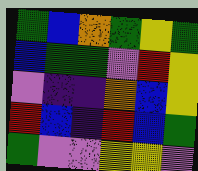[["green", "blue", "orange", "green", "yellow", "green"], ["blue", "green", "green", "violet", "red", "yellow"], ["violet", "indigo", "indigo", "orange", "blue", "yellow"], ["red", "blue", "indigo", "red", "blue", "green"], ["green", "violet", "violet", "yellow", "yellow", "violet"]]